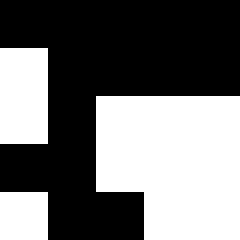[["black", "black", "black", "black", "black"], ["white", "black", "black", "black", "black"], ["white", "black", "white", "white", "white"], ["black", "black", "white", "white", "white"], ["white", "black", "black", "white", "white"]]